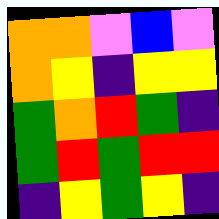[["orange", "orange", "violet", "blue", "violet"], ["orange", "yellow", "indigo", "yellow", "yellow"], ["green", "orange", "red", "green", "indigo"], ["green", "red", "green", "red", "red"], ["indigo", "yellow", "green", "yellow", "indigo"]]